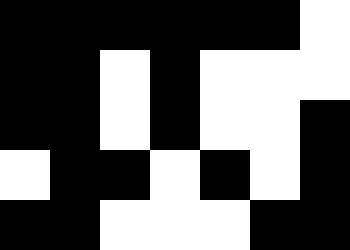[["black", "black", "black", "black", "black", "black", "white"], ["black", "black", "white", "black", "white", "white", "white"], ["black", "black", "white", "black", "white", "white", "black"], ["white", "black", "black", "white", "black", "white", "black"], ["black", "black", "white", "white", "white", "black", "black"]]